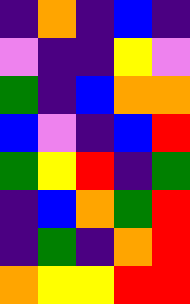[["indigo", "orange", "indigo", "blue", "indigo"], ["violet", "indigo", "indigo", "yellow", "violet"], ["green", "indigo", "blue", "orange", "orange"], ["blue", "violet", "indigo", "blue", "red"], ["green", "yellow", "red", "indigo", "green"], ["indigo", "blue", "orange", "green", "red"], ["indigo", "green", "indigo", "orange", "red"], ["orange", "yellow", "yellow", "red", "red"]]